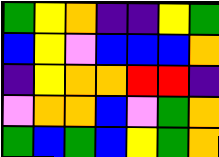[["green", "yellow", "orange", "indigo", "indigo", "yellow", "green"], ["blue", "yellow", "violet", "blue", "blue", "blue", "orange"], ["indigo", "yellow", "orange", "orange", "red", "red", "indigo"], ["violet", "orange", "orange", "blue", "violet", "green", "orange"], ["green", "blue", "green", "blue", "yellow", "green", "orange"]]